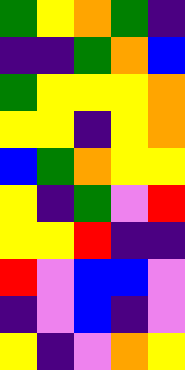[["green", "yellow", "orange", "green", "indigo"], ["indigo", "indigo", "green", "orange", "blue"], ["green", "yellow", "yellow", "yellow", "orange"], ["yellow", "yellow", "indigo", "yellow", "orange"], ["blue", "green", "orange", "yellow", "yellow"], ["yellow", "indigo", "green", "violet", "red"], ["yellow", "yellow", "red", "indigo", "indigo"], ["red", "violet", "blue", "blue", "violet"], ["indigo", "violet", "blue", "indigo", "violet"], ["yellow", "indigo", "violet", "orange", "yellow"]]